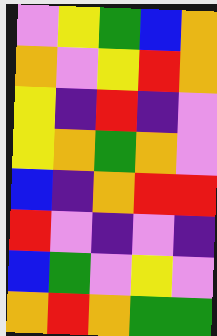[["violet", "yellow", "green", "blue", "orange"], ["orange", "violet", "yellow", "red", "orange"], ["yellow", "indigo", "red", "indigo", "violet"], ["yellow", "orange", "green", "orange", "violet"], ["blue", "indigo", "orange", "red", "red"], ["red", "violet", "indigo", "violet", "indigo"], ["blue", "green", "violet", "yellow", "violet"], ["orange", "red", "orange", "green", "green"]]